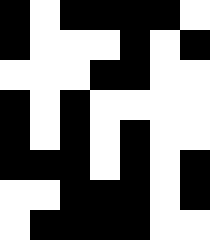[["black", "white", "black", "black", "black", "black", "white"], ["black", "white", "white", "white", "black", "white", "black"], ["white", "white", "white", "black", "black", "white", "white"], ["black", "white", "black", "white", "white", "white", "white"], ["black", "white", "black", "white", "black", "white", "white"], ["black", "black", "black", "white", "black", "white", "black"], ["white", "white", "black", "black", "black", "white", "black"], ["white", "black", "black", "black", "black", "white", "white"]]